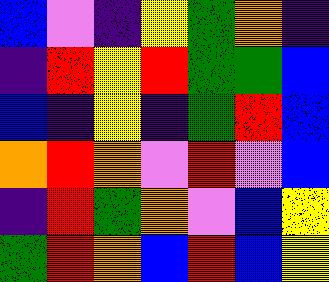[["blue", "violet", "indigo", "yellow", "green", "orange", "indigo"], ["indigo", "red", "yellow", "red", "green", "green", "blue"], ["blue", "indigo", "yellow", "indigo", "green", "red", "blue"], ["orange", "red", "orange", "violet", "red", "violet", "blue"], ["indigo", "red", "green", "orange", "violet", "blue", "yellow"], ["green", "red", "orange", "blue", "red", "blue", "yellow"]]